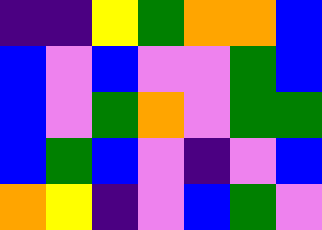[["indigo", "indigo", "yellow", "green", "orange", "orange", "blue"], ["blue", "violet", "blue", "violet", "violet", "green", "blue"], ["blue", "violet", "green", "orange", "violet", "green", "green"], ["blue", "green", "blue", "violet", "indigo", "violet", "blue"], ["orange", "yellow", "indigo", "violet", "blue", "green", "violet"]]